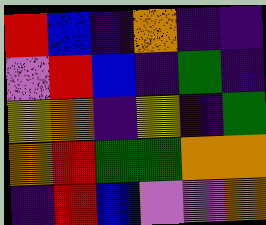[["red", "blue", "indigo", "orange", "indigo", "indigo"], ["violet", "red", "blue", "indigo", "green", "indigo"], ["yellow", "orange", "indigo", "yellow", "indigo", "green"], ["orange", "red", "green", "green", "orange", "orange"], ["indigo", "red", "blue", "violet", "violet", "orange"]]